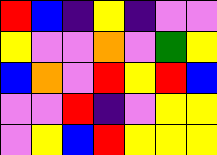[["red", "blue", "indigo", "yellow", "indigo", "violet", "violet"], ["yellow", "violet", "violet", "orange", "violet", "green", "yellow"], ["blue", "orange", "violet", "red", "yellow", "red", "blue"], ["violet", "violet", "red", "indigo", "violet", "yellow", "yellow"], ["violet", "yellow", "blue", "red", "yellow", "yellow", "yellow"]]